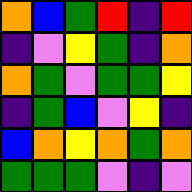[["orange", "blue", "green", "red", "indigo", "red"], ["indigo", "violet", "yellow", "green", "indigo", "orange"], ["orange", "green", "violet", "green", "green", "yellow"], ["indigo", "green", "blue", "violet", "yellow", "indigo"], ["blue", "orange", "yellow", "orange", "green", "orange"], ["green", "green", "green", "violet", "indigo", "violet"]]